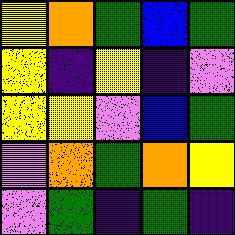[["yellow", "orange", "green", "blue", "green"], ["yellow", "indigo", "yellow", "indigo", "violet"], ["yellow", "yellow", "violet", "blue", "green"], ["violet", "orange", "green", "orange", "yellow"], ["violet", "green", "indigo", "green", "indigo"]]